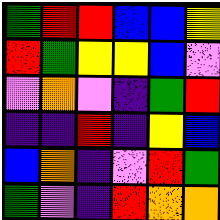[["green", "red", "red", "blue", "blue", "yellow"], ["red", "green", "yellow", "yellow", "blue", "violet"], ["violet", "orange", "violet", "indigo", "green", "red"], ["indigo", "indigo", "red", "indigo", "yellow", "blue"], ["blue", "orange", "indigo", "violet", "red", "green"], ["green", "violet", "indigo", "red", "orange", "orange"]]